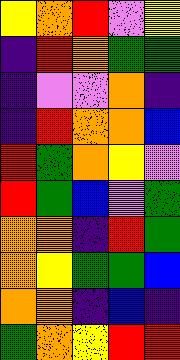[["yellow", "orange", "red", "violet", "yellow"], ["indigo", "red", "orange", "green", "green"], ["indigo", "violet", "violet", "orange", "indigo"], ["indigo", "red", "orange", "orange", "blue"], ["red", "green", "orange", "yellow", "violet"], ["red", "green", "blue", "violet", "green"], ["orange", "orange", "indigo", "red", "green"], ["orange", "yellow", "green", "green", "blue"], ["orange", "orange", "indigo", "blue", "indigo"], ["green", "orange", "yellow", "red", "red"]]